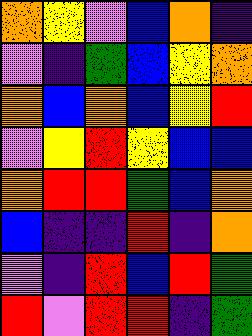[["orange", "yellow", "violet", "blue", "orange", "indigo"], ["violet", "indigo", "green", "blue", "yellow", "orange"], ["orange", "blue", "orange", "blue", "yellow", "red"], ["violet", "yellow", "red", "yellow", "blue", "blue"], ["orange", "red", "red", "green", "blue", "orange"], ["blue", "indigo", "indigo", "red", "indigo", "orange"], ["violet", "indigo", "red", "blue", "red", "green"], ["red", "violet", "red", "red", "indigo", "green"]]